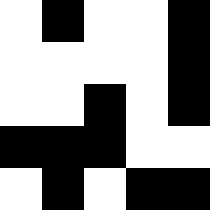[["white", "black", "white", "white", "black"], ["white", "white", "white", "white", "black"], ["white", "white", "black", "white", "black"], ["black", "black", "black", "white", "white"], ["white", "black", "white", "black", "black"]]